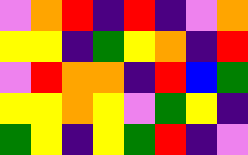[["violet", "orange", "red", "indigo", "red", "indigo", "violet", "orange"], ["yellow", "yellow", "indigo", "green", "yellow", "orange", "indigo", "red"], ["violet", "red", "orange", "orange", "indigo", "red", "blue", "green"], ["yellow", "yellow", "orange", "yellow", "violet", "green", "yellow", "indigo"], ["green", "yellow", "indigo", "yellow", "green", "red", "indigo", "violet"]]